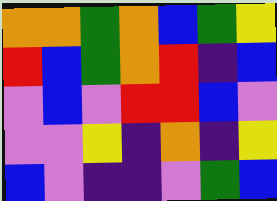[["orange", "orange", "green", "orange", "blue", "green", "yellow"], ["red", "blue", "green", "orange", "red", "indigo", "blue"], ["violet", "blue", "violet", "red", "red", "blue", "violet"], ["violet", "violet", "yellow", "indigo", "orange", "indigo", "yellow"], ["blue", "violet", "indigo", "indigo", "violet", "green", "blue"]]